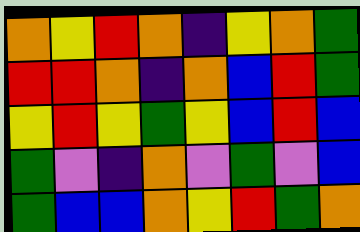[["orange", "yellow", "red", "orange", "indigo", "yellow", "orange", "green"], ["red", "red", "orange", "indigo", "orange", "blue", "red", "green"], ["yellow", "red", "yellow", "green", "yellow", "blue", "red", "blue"], ["green", "violet", "indigo", "orange", "violet", "green", "violet", "blue"], ["green", "blue", "blue", "orange", "yellow", "red", "green", "orange"]]